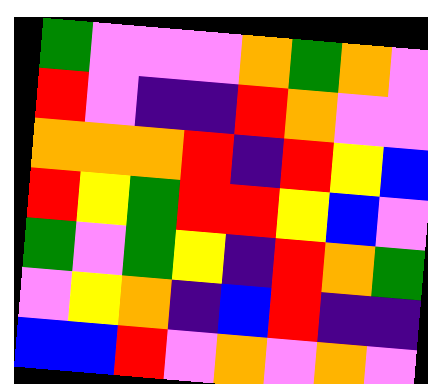[["green", "violet", "violet", "violet", "orange", "green", "orange", "violet"], ["red", "violet", "indigo", "indigo", "red", "orange", "violet", "violet"], ["orange", "orange", "orange", "red", "indigo", "red", "yellow", "blue"], ["red", "yellow", "green", "red", "red", "yellow", "blue", "violet"], ["green", "violet", "green", "yellow", "indigo", "red", "orange", "green"], ["violet", "yellow", "orange", "indigo", "blue", "red", "indigo", "indigo"], ["blue", "blue", "red", "violet", "orange", "violet", "orange", "violet"]]